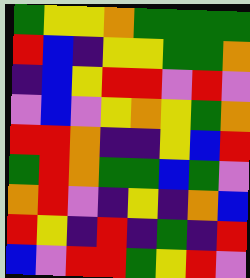[["green", "yellow", "yellow", "orange", "green", "green", "green", "green"], ["red", "blue", "indigo", "yellow", "yellow", "green", "green", "orange"], ["indigo", "blue", "yellow", "red", "red", "violet", "red", "violet"], ["violet", "blue", "violet", "yellow", "orange", "yellow", "green", "orange"], ["red", "red", "orange", "indigo", "indigo", "yellow", "blue", "red"], ["green", "red", "orange", "green", "green", "blue", "green", "violet"], ["orange", "red", "violet", "indigo", "yellow", "indigo", "orange", "blue"], ["red", "yellow", "indigo", "red", "indigo", "green", "indigo", "red"], ["blue", "violet", "red", "red", "green", "yellow", "red", "violet"]]